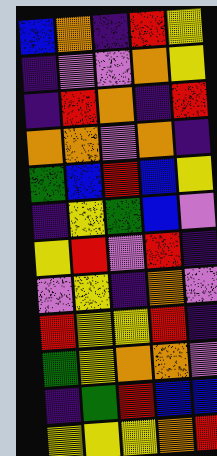[["blue", "orange", "indigo", "red", "yellow"], ["indigo", "violet", "violet", "orange", "yellow"], ["indigo", "red", "orange", "indigo", "red"], ["orange", "orange", "violet", "orange", "indigo"], ["green", "blue", "red", "blue", "yellow"], ["indigo", "yellow", "green", "blue", "violet"], ["yellow", "red", "violet", "red", "indigo"], ["violet", "yellow", "indigo", "orange", "violet"], ["red", "yellow", "yellow", "red", "indigo"], ["green", "yellow", "orange", "orange", "violet"], ["indigo", "green", "red", "blue", "blue"], ["yellow", "yellow", "yellow", "orange", "red"]]